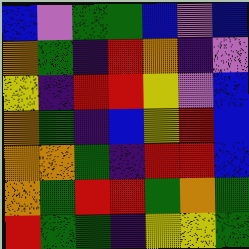[["blue", "violet", "green", "green", "blue", "violet", "blue"], ["orange", "green", "indigo", "red", "orange", "indigo", "violet"], ["yellow", "indigo", "red", "red", "yellow", "violet", "blue"], ["orange", "green", "indigo", "blue", "yellow", "red", "blue"], ["orange", "orange", "green", "indigo", "red", "red", "blue"], ["orange", "green", "red", "red", "green", "orange", "green"], ["red", "green", "green", "indigo", "yellow", "yellow", "green"]]